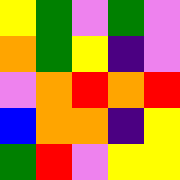[["yellow", "green", "violet", "green", "violet"], ["orange", "green", "yellow", "indigo", "violet"], ["violet", "orange", "red", "orange", "red"], ["blue", "orange", "orange", "indigo", "yellow"], ["green", "red", "violet", "yellow", "yellow"]]